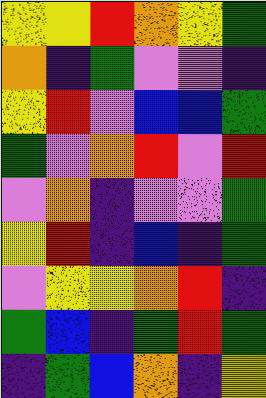[["yellow", "yellow", "red", "orange", "yellow", "green"], ["orange", "indigo", "green", "violet", "violet", "indigo"], ["yellow", "red", "violet", "blue", "blue", "green"], ["green", "violet", "orange", "red", "violet", "red"], ["violet", "orange", "indigo", "violet", "violet", "green"], ["yellow", "red", "indigo", "blue", "indigo", "green"], ["violet", "yellow", "yellow", "orange", "red", "indigo"], ["green", "blue", "indigo", "green", "red", "green"], ["indigo", "green", "blue", "orange", "indigo", "yellow"]]